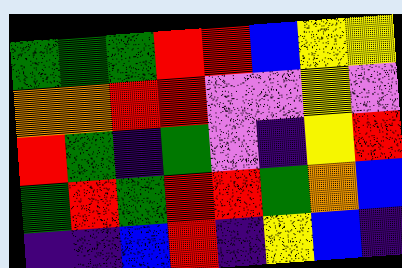[["green", "green", "green", "red", "red", "blue", "yellow", "yellow"], ["orange", "orange", "red", "red", "violet", "violet", "yellow", "violet"], ["red", "green", "indigo", "green", "violet", "indigo", "yellow", "red"], ["green", "red", "green", "red", "red", "green", "orange", "blue"], ["indigo", "indigo", "blue", "red", "indigo", "yellow", "blue", "indigo"]]